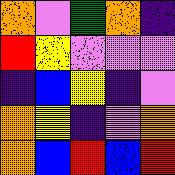[["orange", "violet", "green", "orange", "indigo"], ["red", "yellow", "violet", "violet", "violet"], ["indigo", "blue", "yellow", "indigo", "violet"], ["orange", "yellow", "indigo", "violet", "orange"], ["orange", "blue", "red", "blue", "red"]]